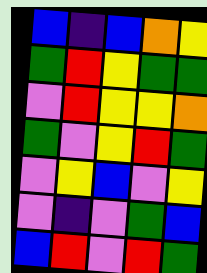[["blue", "indigo", "blue", "orange", "yellow"], ["green", "red", "yellow", "green", "green"], ["violet", "red", "yellow", "yellow", "orange"], ["green", "violet", "yellow", "red", "green"], ["violet", "yellow", "blue", "violet", "yellow"], ["violet", "indigo", "violet", "green", "blue"], ["blue", "red", "violet", "red", "green"]]